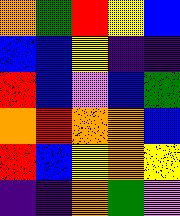[["orange", "green", "red", "yellow", "blue"], ["blue", "blue", "yellow", "indigo", "indigo"], ["red", "blue", "violet", "blue", "green"], ["orange", "red", "orange", "orange", "blue"], ["red", "blue", "yellow", "orange", "yellow"], ["indigo", "indigo", "orange", "green", "violet"]]